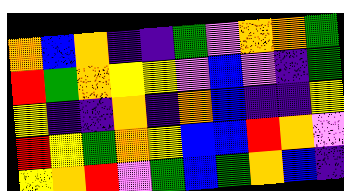[["orange", "blue", "orange", "indigo", "indigo", "green", "violet", "orange", "orange", "green"], ["red", "green", "orange", "yellow", "yellow", "violet", "blue", "violet", "indigo", "green"], ["yellow", "indigo", "indigo", "orange", "indigo", "orange", "blue", "indigo", "indigo", "yellow"], ["red", "yellow", "green", "orange", "yellow", "blue", "blue", "red", "orange", "violet"], ["yellow", "orange", "red", "violet", "green", "blue", "green", "orange", "blue", "indigo"]]